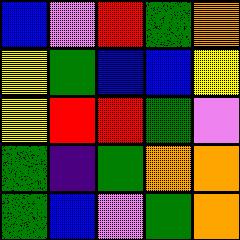[["blue", "violet", "red", "green", "orange"], ["yellow", "green", "blue", "blue", "yellow"], ["yellow", "red", "red", "green", "violet"], ["green", "indigo", "green", "orange", "orange"], ["green", "blue", "violet", "green", "orange"]]